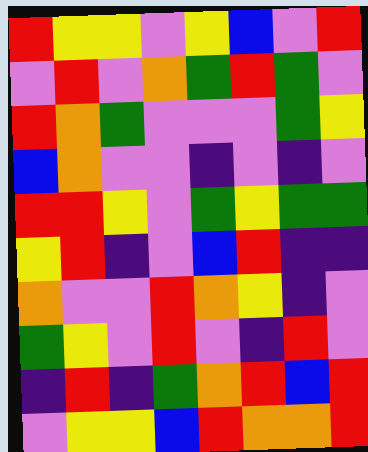[["red", "yellow", "yellow", "violet", "yellow", "blue", "violet", "red"], ["violet", "red", "violet", "orange", "green", "red", "green", "violet"], ["red", "orange", "green", "violet", "violet", "violet", "green", "yellow"], ["blue", "orange", "violet", "violet", "indigo", "violet", "indigo", "violet"], ["red", "red", "yellow", "violet", "green", "yellow", "green", "green"], ["yellow", "red", "indigo", "violet", "blue", "red", "indigo", "indigo"], ["orange", "violet", "violet", "red", "orange", "yellow", "indigo", "violet"], ["green", "yellow", "violet", "red", "violet", "indigo", "red", "violet"], ["indigo", "red", "indigo", "green", "orange", "red", "blue", "red"], ["violet", "yellow", "yellow", "blue", "red", "orange", "orange", "red"]]